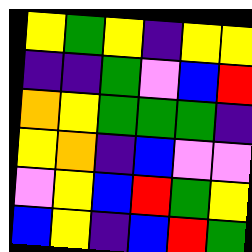[["yellow", "green", "yellow", "indigo", "yellow", "yellow"], ["indigo", "indigo", "green", "violet", "blue", "red"], ["orange", "yellow", "green", "green", "green", "indigo"], ["yellow", "orange", "indigo", "blue", "violet", "violet"], ["violet", "yellow", "blue", "red", "green", "yellow"], ["blue", "yellow", "indigo", "blue", "red", "green"]]